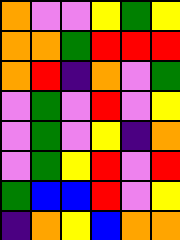[["orange", "violet", "violet", "yellow", "green", "yellow"], ["orange", "orange", "green", "red", "red", "red"], ["orange", "red", "indigo", "orange", "violet", "green"], ["violet", "green", "violet", "red", "violet", "yellow"], ["violet", "green", "violet", "yellow", "indigo", "orange"], ["violet", "green", "yellow", "red", "violet", "red"], ["green", "blue", "blue", "red", "violet", "yellow"], ["indigo", "orange", "yellow", "blue", "orange", "orange"]]